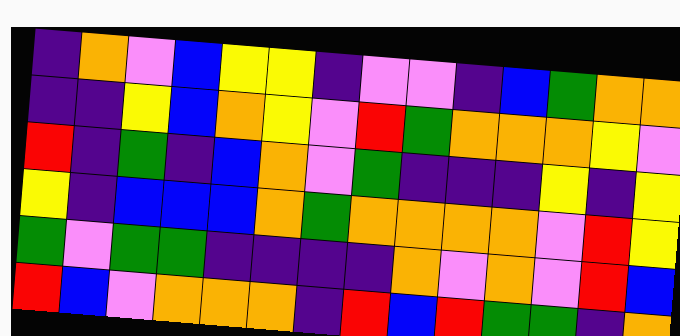[["indigo", "orange", "violet", "blue", "yellow", "yellow", "indigo", "violet", "violet", "indigo", "blue", "green", "orange", "orange"], ["indigo", "indigo", "yellow", "blue", "orange", "yellow", "violet", "red", "green", "orange", "orange", "orange", "yellow", "violet"], ["red", "indigo", "green", "indigo", "blue", "orange", "violet", "green", "indigo", "indigo", "indigo", "yellow", "indigo", "yellow"], ["yellow", "indigo", "blue", "blue", "blue", "orange", "green", "orange", "orange", "orange", "orange", "violet", "red", "yellow"], ["green", "violet", "green", "green", "indigo", "indigo", "indigo", "indigo", "orange", "violet", "orange", "violet", "red", "blue"], ["red", "blue", "violet", "orange", "orange", "orange", "indigo", "red", "blue", "red", "green", "green", "indigo", "orange"]]